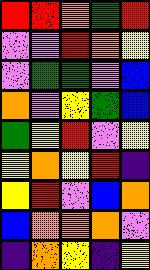[["red", "red", "orange", "green", "red"], ["violet", "violet", "red", "orange", "yellow"], ["violet", "green", "green", "violet", "blue"], ["orange", "violet", "yellow", "green", "blue"], ["green", "yellow", "red", "violet", "yellow"], ["yellow", "orange", "yellow", "red", "indigo"], ["yellow", "red", "violet", "blue", "orange"], ["blue", "orange", "orange", "orange", "violet"], ["indigo", "orange", "yellow", "indigo", "yellow"]]